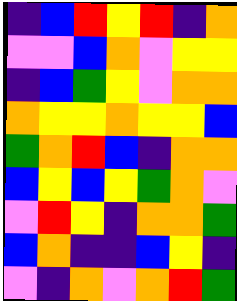[["indigo", "blue", "red", "yellow", "red", "indigo", "orange"], ["violet", "violet", "blue", "orange", "violet", "yellow", "yellow"], ["indigo", "blue", "green", "yellow", "violet", "orange", "orange"], ["orange", "yellow", "yellow", "orange", "yellow", "yellow", "blue"], ["green", "orange", "red", "blue", "indigo", "orange", "orange"], ["blue", "yellow", "blue", "yellow", "green", "orange", "violet"], ["violet", "red", "yellow", "indigo", "orange", "orange", "green"], ["blue", "orange", "indigo", "indigo", "blue", "yellow", "indigo"], ["violet", "indigo", "orange", "violet", "orange", "red", "green"]]